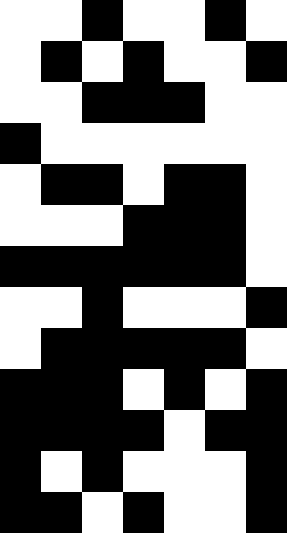[["white", "white", "black", "white", "white", "black", "white"], ["white", "black", "white", "black", "white", "white", "black"], ["white", "white", "black", "black", "black", "white", "white"], ["black", "white", "white", "white", "white", "white", "white"], ["white", "black", "black", "white", "black", "black", "white"], ["white", "white", "white", "black", "black", "black", "white"], ["black", "black", "black", "black", "black", "black", "white"], ["white", "white", "black", "white", "white", "white", "black"], ["white", "black", "black", "black", "black", "black", "white"], ["black", "black", "black", "white", "black", "white", "black"], ["black", "black", "black", "black", "white", "black", "black"], ["black", "white", "black", "white", "white", "white", "black"], ["black", "black", "white", "black", "white", "white", "black"]]